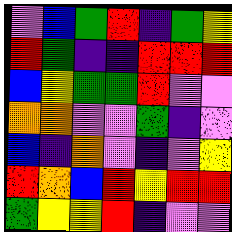[["violet", "blue", "green", "red", "indigo", "green", "yellow"], ["red", "green", "indigo", "indigo", "red", "red", "red"], ["blue", "yellow", "green", "green", "red", "violet", "violet"], ["orange", "orange", "violet", "violet", "green", "indigo", "violet"], ["blue", "indigo", "orange", "violet", "indigo", "violet", "yellow"], ["red", "orange", "blue", "red", "yellow", "red", "red"], ["green", "yellow", "yellow", "red", "indigo", "violet", "violet"]]